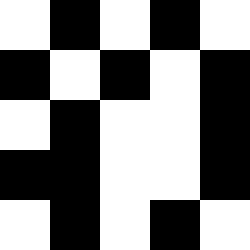[["white", "black", "white", "black", "white"], ["black", "white", "black", "white", "black"], ["white", "black", "white", "white", "black"], ["black", "black", "white", "white", "black"], ["white", "black", "white", "black", "white"]]